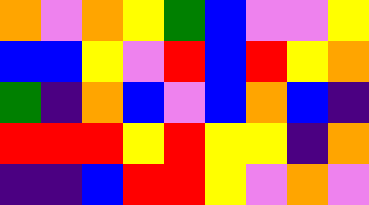[["orange", "violet", "orange", "yellow", "green", "blue", "violet", "violet", "yellow"], ["blue", "blue", "yellow", "violet", "red", "blue", "red", "yellow", "orange"], ["green", "indigo", "orange", "blue", "violet", "blue", "orange", "blue", "indigo"], ["red", "red", "red", "yellow", "red", "yellow", "yellow", "indigo", "orange"], ["indigo", "indigo", "blue", "red", "red", "yellow", "violet", "orange", "violet"]]